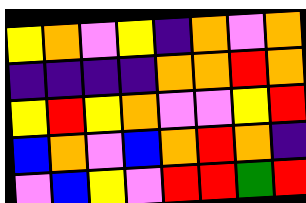[["yellow", "orange", "violet", "yellow", "indigo", "orange", "violet", "orange"], ["indigo", "indigo", "indigo", "indigo", "orange", "orange", "red", "orange"], ["yellow", "red", "yellow", "orange", "violet", "violet", "yellow", "red"], ["blue", "orange", "violet", "blue", "orange", "red", "orange", "indigo"], ["violet", "blue", "yellow", "violet", "red", "red", "green", "red"]]